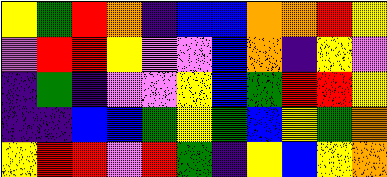[["yellow", "green", "red", "orange", "indigo", "blue", "blue", "orange", "orange", "red", "yellow"], ["violet", "red", "red", "yellow", "violet", "violet", "blue", "orange", "indigo", "yellow", "violet"], ["indigo", "green", "indigo", "violet", "violet", "yellow", "blue", "green", "red", "red", "yellow"], ["indigo", "indigo", "blue", "blue", "green", "yellow", "green", "blue", "yellow", "green", "orange"], ["yellow", "red", "red", "violet", "red", "green", "indigo", "yellow", "blue", "yellow", "orange"]]